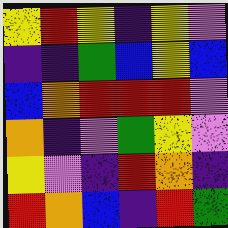[["yellow", "red", "yellow", "indigo", "yellow", "violet"], ["indigo", "indigo", "green", "blue", "yellow", "blue"], ["blue", "orange", "red", "red", "red", "violet"], ["orange", "indigo", "violet", "green", "yellow", "violet"], ["yellow", "violet", "indigo", "red", "orange", "indigo"], ["red", "orange", "blue", "indigo", "red", "green"]]